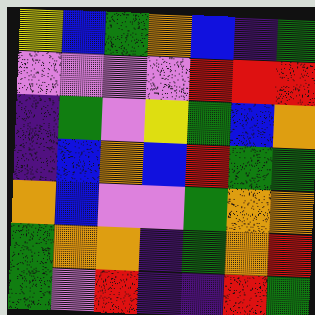[["yellow", "blue", "green", "orange", "blue", "indigo", "green"], ["violet", "violet", "violet", "violet", "red", "red", "red"], ["indigo", "green", "violet", "yellow", "green", "blue", "orange"], ["indigo", "blue", "orange", "blue", "red", "green", "green"], ["orange", "blue", "violet", "violet", "green", "orange", "orange"], ["green", "orange", "orange", "indigo", "green", "orange", "red"], ["green", "violet", "red", "indigo", "indigo", "red", "green"]]